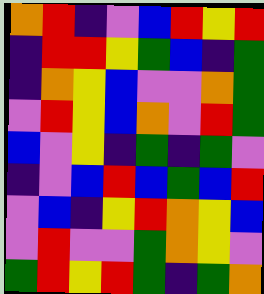[["orange", "red", "indigo", "violet", "blue", "red", "yellow", "red"], ["indigo", "red", "red", "yellow", "green", "blue", "indigo", "green"], ["indigo", "orange", "yellow", "blue", "violet", "violet", "orange", "green"], ["violet", "red", "yellow", "blue", "orange", "violet", "red", "green"], ["blue", "violet", "yellow", "indigo", "green", "indigo", "green", "violet"], ["indigo", "violet", "blue", "red", "blue", "green", "blue", "red"], ["violet", "blue", "indigo", "yellow", "red", "orange", "yellow", "blue"], ["violet", "red", "violet", "violet", "green", "orange", "yellow", "violet"], ["green", "red", "yellow", "red", "green", "indigo", "green", "orange"]]